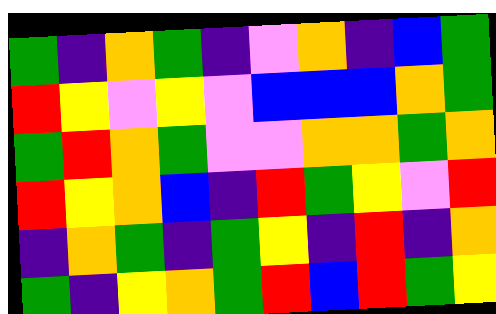[["green", "indigo", "orange", "green", "indigo", "violet", "orange", "indigo", "blue", "green"], ["red", "yellow", "violet", "yellow", "violet", "blue", "blue", "blue", "orange", "green"], ["green", "red", "orange", "green", "violet", "violet", "orange", "orange", "green", "orange"], ["red", "yellow", "orange", "blue", "indigo", "red", "green", "yellow", "violet", "red"], ["indigo", "orange", "green", "indigo", "green", "yellow", "indigo", "red", "indigo", "orange"], ["green", "indigo", "yellow", "orange", "green", "red", "blue", "red", "green", "yellow"]]